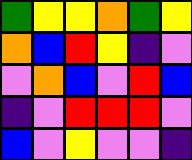[["green", "yellow", "yellow", "orange", "green", "yellow"], ["orange", "blue", "red", "yellow", "indigo", "violet"], ["violet", "orange", "blue", "violet", "red", "blue"], ["indigo", "violet", "red", "red", "red", "violet"], ["blue", "violet", "yellow", "violet", "violet", "indigo"]]